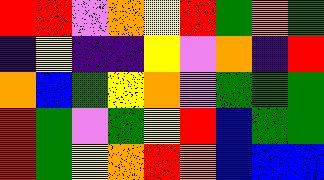[["red", "red", "violet", "orange", "yellow", "red", "green", "orange", "green"], ["indigo", "yellow", "indigo", "indigo", "yellow", "violet", "orange", "indigo", "red"], ["orange", "blue", "green", "yellow", "orange", "violet", "green", "green", "green"], ["red", "green", "violet", "green", "yellow", "red", "blue", "green", "green"], ["red", "green", "yellow", "orange", "red", "orange", "blue", "blue", "blue"]]